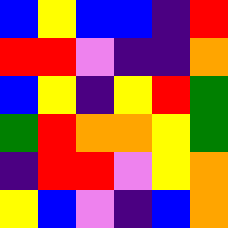[["blue", "yellow", "blue", "blue", "indigo", "red"], ["red", "red", "violet", "indigo", "indigo", "orange"], ["blue", "yellow", "indigo", "yellow", "red", "green"], ["green", "red", "orange", "orange", "yellow", "green"], ["indigo", "red", "red", "violet", "yellow", "orange"], ["yellow", "blue", "violet", "indigo", "blue", "orange"]]